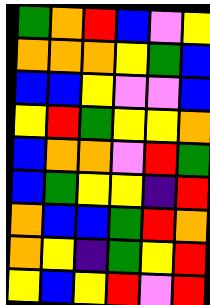[["green", "orange", "red", "blue", "violet", "yellow"], ["orange", "orange", "orange", "yellow", "green", "blue"], ["blue", "blue", "yellow", "violet", "violet", "blue"], ["yellow", "red", "green", "yellow", "yellow", "orange"], ["blue", "orange", "orange", "violet", "red", "green"], ["blue", "green", "yellow", "yellow", "indigo", "red"], ["orange", "blue", "blue", "green", "red", "orange"], ["orange", "yellow", "indigo", "green", "yellow", "red"], ["yellow", "blue", "yellow", "red", "violet", "red"]]